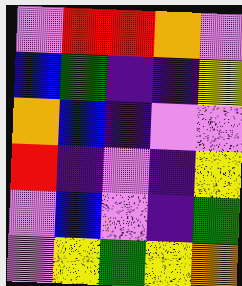[["violet", "red", "red", "orange", "violet"], ["blue", "green", "indigo", "indigo", "yellow"], ["orange", "blue", "indigo", "violet", "violet"], ["red", "indigo", "violet", "indigo", "yellow"], ["violet", "blue", "violet", "indigo", "green"], ["violet", "yellow", "green", "yellow", "orange"]]